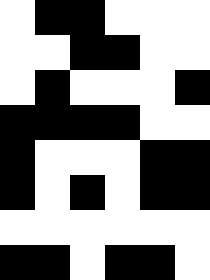[["white", "black", "black", "white", "white", "white"], ["white", "white", "black", "black", "white", "white"], ["white", "black", "white", "white", "white", "black"], ["black", "black", "black", "black", "white", "white"], ["black", "white", "white", "white", "black", "black"], ["black", "white", "black", "white", "black", "black"], ["white", "white", "white", "white", "white", "white"], ["black", "black", "white", "black", "black", "white"]]